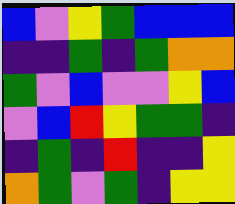[["blue", "violet", "yellow", "green", "blue", "blue", "blue"], ["indigo", "indigo", "green", "indigo", "green", "orange", "orange"], ["green", "violet", "blue", "violet", "violet", "yellow", "blue"], ["violet", "blue", "red", "yellow", "green", "green", "indigo"], ["indigo", "green", "indigo", "red", "indigo", "indigo", "yellow"], ["orange", "green", "violet", "green", "indigo", "yellow", "yellow"]]